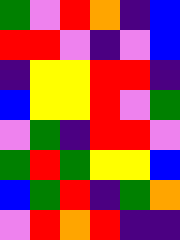[["green", "violet", "red", "orange", "indigo", "blue"], ["red", "red", "violet", "indigo", "violet", "blue"], ["indigo", "yellow", "yellow", "red", "red", "indigo"], ["blue", "yellow", "yellow", "red", "violet", "green"], ["violet", "green", "indigo", "red", "red", "violet"], ["green", "red", "green", "yellow", "yellow", "blue"], ["blue", "green", "red", "indigo", "green", "orange"], ["violet", "red", "orange", "red", "indigo", "indigo"]]